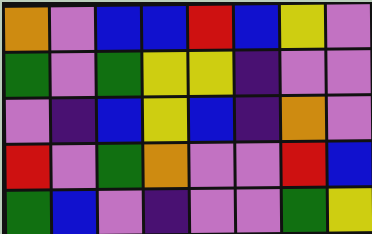[["orange", "violet", "blue", "blue", "red", "blue", "yellow", "violet"], ["green", "violet", "green", "yellow", "yellow", "indigo", "violet", "violet"], ["violet", "indigo", "blue", "yellow", "blue", "indigo", "orange", "violet"], ["red", "violet", "green", "orange", "violet", "violet", "red", "blue"], ["green", "blue", "violet", "indigo", "violet", "violet", "green", "yellow"]]